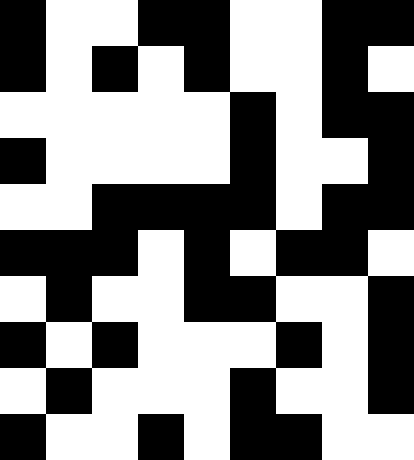[["black", "white", "white", "black", "black", "white", "white", "black", "black"], ["black", "white", "black", "white", "black", "white", "white", "black", "white"], ["white", "white", "white", "white", "white", "black", "white", "black", "black"], ["black", "white", "white", "white", "white", "black", "white", "white", "black"], ["white", "white", "black", "black", "black", "black", "white", "black", "black"], ["black", "black", "black", "white", "black", "white", "black", "black", "white"], ["white", "black", "white", "white", "black", "black", "white", "white", "black"], ["black", "white", "black", "white", "white", "white", "black", "white", "black"], ["white", "black", "white", "white", "white", "black", "white", "white", "black"], ["black", "white", "white", "black", "white", "black", "black", "white", "white"]]